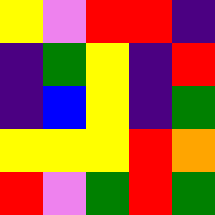[["yellow", "violet", "red", "red", "indigo"], ["indigo", "green", "yellow", "indigo", "red"], ["indigo", "blue", "yellow", "indigo", "green"], ["yellow", "yellow", "yellow", "red", "orange"], ["red", "violet", "green", "red", "green"]]